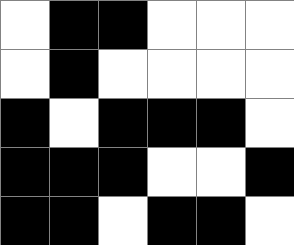[["white", "black", "black", "white", "white", "white"], ["white", "black", "white", "white", "white", "white"], ["black", "white", "black", "black", "black", "white"], ["black", "black", "black", "white", "white", "black"], ["black", "black", "white", "black", "black", "white"]]